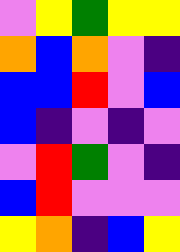[["violet", "yellow", "green", "yellow", "yellow"], ["orange", "blue", "orange", "violet", "indigo"], ["blue", "blue", "red", "violet", "blue"], ["blue", "indigo", "violet", "indigo", "violet"], ["violet", "red", "green", "violet", "indigo"], ["blue", "red", "violet", "violet", "violet"], ["yellow", "orange", "indigo", "blue", "yellow"]]